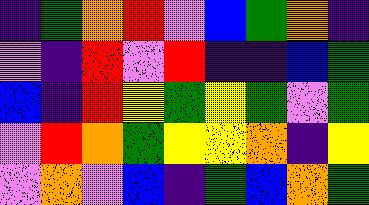[["indigo", "green", "orange", "red", "violet", "blue", "green", "orange", "indigo"], ["violet", "indigo", "red", "violet", "red", "indigo", "indigo", "blue", "green"], ["blue", "indigo", "red", "yellow", "green", "yellow", "green", "violet", "green"], ["violet", "red", "orange", "green", "yellow", "yellow", "orange", "indigo", "yellow"], ["violet", "orange", "violet", "blue", "indigo", "green", "blue", "orange", "green"]]